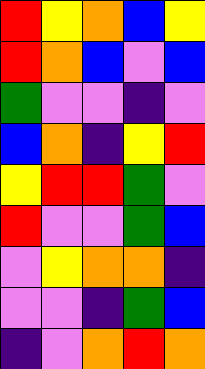[["red", "yellow", "orange", "blue", "yellow"], ["red", "orange", "blue", "violet", "blue"], ["green", "violet", "violet", "indigo", "violet"], ["blue", "orange", "indigo", "yellow", "red"], ["yellow", "red", "red", "green", "violet"], ["red", "violet", "violet", "green", "blue"], ["violet", "yellow", "orange", "orange", "indigo"], ["violet", "violet", "indigo", "green", "blue"], ["indigo", "violet", "orange", "red", "orange"]]